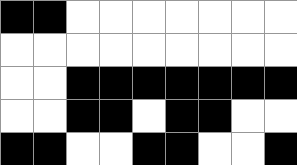[["black", "black", "white", "white", "white", "white", "white", "white", "white"], ["white", "white", "white", "white", "white", "white", "white", "white", "white"], ["white", "white", "black", "black", "black", "black", "black", "black", "black"], ["white", "white", "black", "black", "white", "black", "black", "white", "white"], ["black", "black", "white", "white", "black", "black", "white", "white", "black"]]